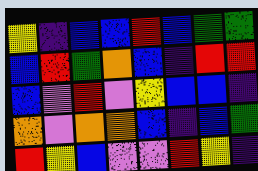[["yellow", "indigo", "blue", "blue", "red", "blue", "green", "green"], ["blue", "red", "green", "orange", "blue", "indigo", "red", "red"], ["blue", "violet", "red", "violet", "yellow", "blue", "blue", "indigo"], ["orange", "violet", "orange", "orange", "blue", "indigo", "blue", "green"], ["red", "yellow", "blue", "violet", "violet", "red", "yellow", "indigo"]]